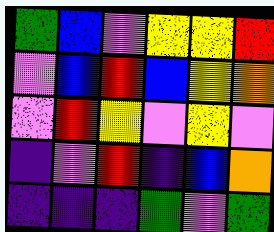[["green", "blue", "violet", "yellow", "yellow", "red"], ["violet", "blue", "red", "blue", "yellow", "orange"], ["violet", "red", "yellow", "violet", "yellow", "violet"], ["indigo", "violet", "red", "indigo", "blue", "orange"], ["indigo", "indigo", "indigo", "green", "violet", "green"]]